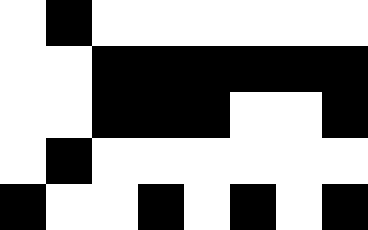[["white", "black", "white", "white", "white", "white", "white", "white"], ["white", "white", "black", "black", "black", "black", "black", "black"], ["white", "white", "black", "black", "black", "white", "white", "black"], ["white", "black", "white", "white", "white", "white", "white", "white"], ["black", "white", "white", "black", "white", "black", "white", "black"]]